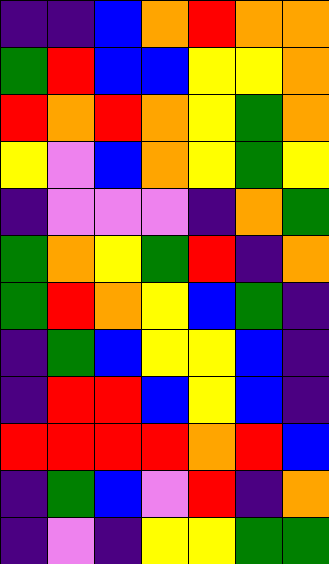[["indigo", "indigo", "blue", "orange", "red", "orange", "orange"], ["green", "red", "blue", "blue", "yellow", "yellow", "orange"], ["red", "orange", "red", "orange", "yellow", "green", "orange"], ["yellow", "violet", "blue", "orange", "yellow", "green", "yellow"], ["indigo", "violet", "violet", "violet", "indigo", "orange", "green"], ["green", "orange", "yellow", "green", "red", "indigo", "orange"], ["green", "red", "orange", "yellow", "blue", "green", "indigo"], ["indigo", "green", "blue", "yellow", "yellow", "blue", "indigo"], ["indigo", "red", "red", "blue", "yellow", "blue", "indigo"], ["red", "red", "red", "red", "orange", "red", "blue"], ["indigo", "green", "blue", "violet", "red", "indigo", "orange"], ["indigo", "violet", "indigo", "yellow", "yellow", "green", "green"]]